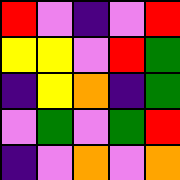[["red", "violet", "indigo", "violet", "red"], ["yellow", "yellow", "violet", "red", "green"], ["indigo", "yellow", "orange", "indigo", "green"], ["violet", "green", "violet", "green", "red"], ["indigo", "violet", "orange", "violet", "orange"]]